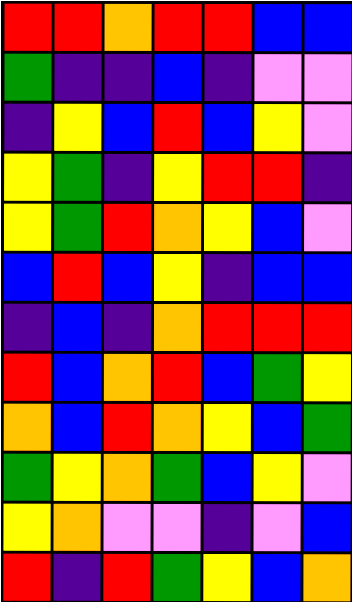[["red", "red", "orange", "red", "red", "blue", "blue"], ["green", "indigo", "indigo", "blue", "indigo", "violet", "violet"], ["indigo", "yellow", "blue", "red", "blue", "yellow", "violet"], ["yellow", "green", "indigo", "yellow", "red", "red", "indigo"], ["yellow", "green", "red", "orange", "yellow", "blue", "violet"], ["blue", "red", "blue", "yellow", "indigo", "blue", "blue"], ["indigo", "blue", "indigo", "orange", "red", "red", "red"], ["red", "blue", "orange", "red", "blue", "green", "yellow"], ["orange", "blue", "red", "orange", "yellow", "blue", "green"], ["green", "yellow", "orange", "green", "blue", "yellow", "violet"], ["yellow", "orange", "violet", "violet", "indigo", "violet", "blue"], ["red", "indigo", "red", "green", "yellow", "blue", "orange"]]